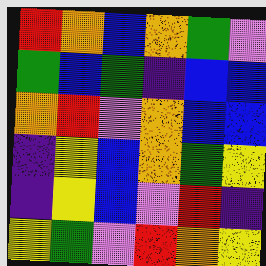[["red", "orange", "blue", "orange", "green", "violet"], ["green", "blue", "green", "indigo", "blue", "blue"], ["orange", "red", "violet", "orange", "blue", "blue"], ["indigo", "yellow", "blue", "orange", "green", "yellow"], ["indigo", "yellow", "blue", "violet", "red", "indigo"], ["yellow", "green", "violet", "red", "orange", "yellow"]]